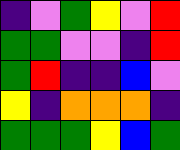[["indigo", "violet", "green", "yellow", "violet", "red"], ["green", "green", "violet", "violet", "indigo", "red"], ["green", "red", "indigo", "indigo", "blue", "violet"], ["yellow", "indigo", "orange", "orange", "orange", "indigo"], ["green", "green", "green", "yellow", "blue", "green"]]